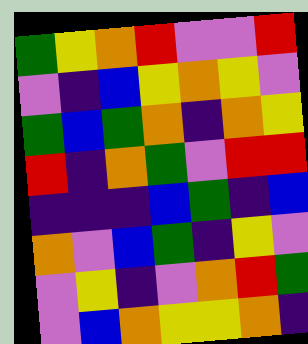[["green", "yellow", "orange", "red", "violet", "violet", "red"], ["violet", "indigo", "blue", "yellow", "orange", "yellow", "violet"], ["green", "blue", "green", "orange", "indigo", "orange", "yellow"], ["red", "indigo", "orange", "green", "violet", "red", "red"], ["indigo", "indigo", "indigo", "blue", "green", "indigo", "blue"], ["orange", "violet", "blue", "green", "indigo", "yellow", "violet"], ["violet", "yellow", "indigo", "violet", "orange", "red", "green"], ["violet", "blue", "orange", "yellow", "yellow", "orange", "indigo"]]